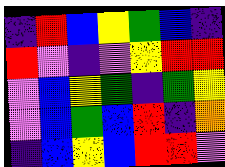[["indigo", "red", "blue", "yellow", "green", "blue", "indigo"], ["red", "violet", "indigo", "violet", "yellow", "red", "red"], ["violet", "blue", "yellow", "green", "indigo", "green", "yellow"], ["violet", "blue", "green", "blue", "red", "indigo", "orange"], ["indigo", "blue", "yellow", "blue", "red", "red", "violet"]]